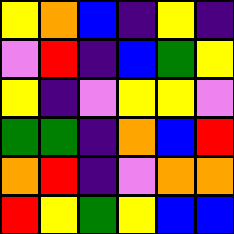[["yellow", "orange", "blue", "indigo", "yellow", "indigo"], ["violet", "red", "indigo", "blue", "green", "yellow"], ["yellow", "indigo", "violet", "yellow", "yellow", "violet"], ["green", "green", "indigo", "orange", "blue", "red"], ["orange", "red", "indigo", "violet", "orange", "orange"], ["red", "yellow", "green", "yellow", "blue", "blue"]]